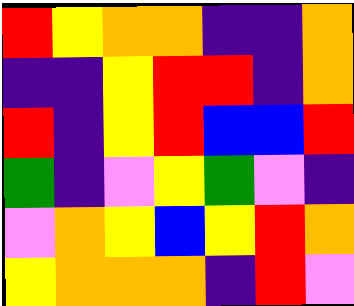[["red", "yellow", "orange", "orange", "indigo", "indigo", "orange"], ["indigo", "indigo", "yellow", "red", "red", "indigo", "orange"], ["red", "indigo", "yellow", "red", "blue", "blue", "red"], ["green", "indigo", "violet", "yellow", "green", "violet", "indigo"], ["violet", "orange", "yellow", "blue", "yellow", "red", "orange"], ["yellow", "orange", "orange", "orange", "indigo", "red", "violet"]]